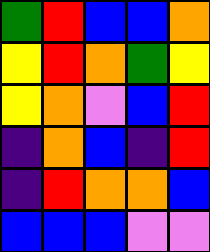[["green", "red", "blue", "blue", "orange"], ["yellow", "red", "orange", "green", "yellow"], ["yellow", "orange", "violet", "blue", "red"], ["indigo", "orange", "blue", "indigo", "red"], ["indigo", "red", "orange", "orange", "blue"], ["blue", "blue", "blue", "violet", "violet"]]